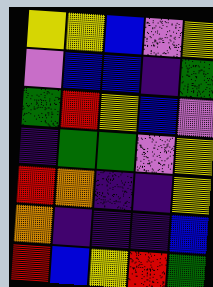[["yellow", "yellow", "blue", "violet", "yellow"], ["violet", "blue", "blue", "indigo", "green"], ["green", "red", "yellow", "blue", "violet"], ["indigo", "green", "green", "violet", "yellow"], ["red", "orange", "indigo", "indigo", "yellow"], ["orange", "indigo", "indigo", "indigo", "blue"], ["red", "blue", "yellow", "red", "green"]]